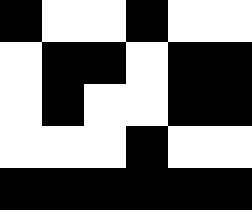[["black", "white", "white", "black", "white", "white"], ["white", "black", "black", "white", "black", "black"], ["white", "black", "white", "white", "black", "black"], ["white", "white", "white", "black", "white", "white"], ["black", "black", "black", "black", "black", "black"]]